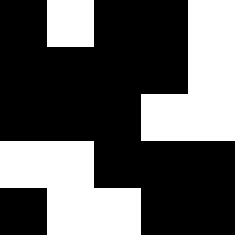[["black", "white", "black", "black", "white"], ["black", "black", "black", "black", "white"], ["black", "black", "black", "white", "white"], ["white", "white", "black", "black", "black"], ["black", "white", "white", "black", "black"]]